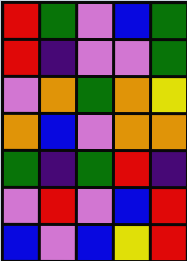[["red", "green", "violet", "blue", "green"], ["red", "indigo", "violet", "violet", "green"], ["violet", "orange", "green", "orange", "yellow"], ["orange", "blue", "violet", "orange", "orange"], ["green", "indigo", "green", "red", "indigo"], ["violet", "red", "violet", "blue", "red"], ["blue", "violet", "blue", "yellow", "red"]]